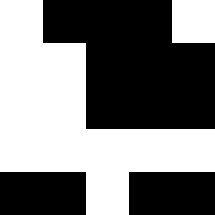[["white", "black", "black", "black", "white"], ["white", "white", "black", "black", "black"], ["white", "white", "black", "black", "black"], ["white", "white", "white", "white", "white"], ["black", "black", "white", "black", "black"]]